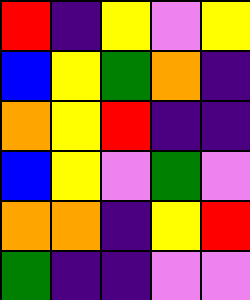[["red", "indigo", "yellow", "violet", "yellow"], ["blue", "yellow", "green", "orange", "indigo"], ["orange", "yellow", "red", "indigo", "indigo"], ["blue", "yellow", "violet", "green", "violet"], ["orange", "orange", "indigo", "yellow", "red"], ["green", "indigo", "indigo", "violet", "violet"]]